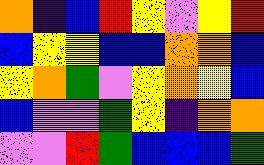[["orange", "indigo", "blue", "red", "yellow", "violet", "yellow", "red"], ["blue", "yellow", "yellow", "blue", "blue", "orange", "orange", "blue"], ["yellow", "orange", "green", "violet", "yellow", "orange", "yellow", "blue"], ["blue", "violet", "violet", "green", "yellow", "indigo", "orange", "orange"], ["violet", "violet", "red", "green", "blue", "blue", "blue", "green"]]